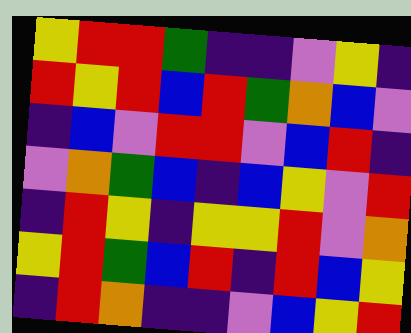[["yellow", "red", "red", "green", "indigo", "indigo", "violet", "yellow", "indigo"], ["red", "yellow", "red", "blue", "red", "green", "orange", "blue", "violet"], ["indigo", "blue", "violet", "red", "red", "violet", "blue", "red", "indigo"], ["violet", "orange", "green", "blue", "indigo", "blue", "yellow", "violet", "red"], ["indigo", "red", "yellow", "indigo", "yellow", "yellow", "red", "violet", "orange"], ["yellow", "red", "green", "blue", "red", "indigo", "red", "blue", "yellow"], ["indigo", "red", "orange", "indigo", "indigo", "violet", "blue", "yellow", "red"]]